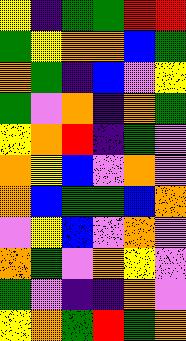[["yellow", "indigo", "green", "green", "red", "red"], ["green", "yellow", "orange", "orange", "blue", "green"], ["orange", "green", "indigo", "blue", "violet", "yellow"], ["green", "violet", "orange", "indigo", "orange", "green"], ["yellow", "orange", "red", "indigo", "green", "violet"], ["orange", "yellow", "blue", "violet", "orange", "violet"], ["orange", "blue", "green", "green", "blue", "orange"], ["violet", "yellow", "blue", "violet", "orange", "violet"], ["orange", "green", "violet", "orange", "yellow", "violet"], ["green", "violet", "indigo", "indigo", "orange", "violet"], ["yellow", "orange", "green", "red", "green", "orange"]]